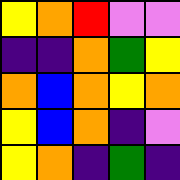[["yellow", "orange", "red", "violet", "violet"], ["indigo", "indigo", "orange", "green", "yellow"], ["orange", "blue", "orange", "yellow", "orange"], ["yellow", "blue", "orange", "indigo", "violet"], ["yellow", "orange", "indigo", "green", "indigo"]]